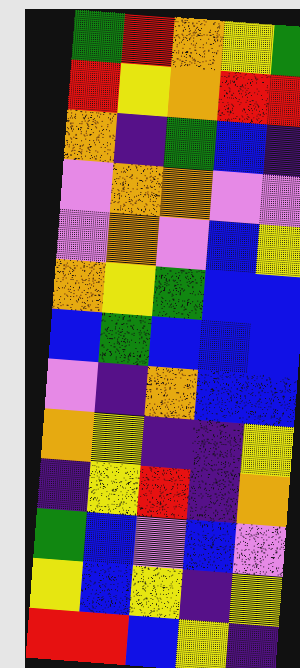[["green", "red", "orange", "yellow", "green"], ["red", "yellow", "orange", "red", "red"], ["orange", "indigo", "green", "blue", "indigo"], ["violet", "orange", "orange", "violet", "violet"], ["violet", "orange", "violet", "blue", "yellow"], ["orange", "yellow", "green", "blue", "blue"], ["blue", "green", "blue", "blue", "blue"], ["violet", "indigo", "orange", "blue", "blue"], ["orange", "yellow", "indigo", "indigo", "yellow"], ["indigo", "yellow", "red", "indigo", "orange"], ["green", "blue", "violet", "blue", "violet"], ["yellow", "blue", "yellow", "indigo", "yellow"], ["red", "red", "blue", "yellow", "indigo"]]